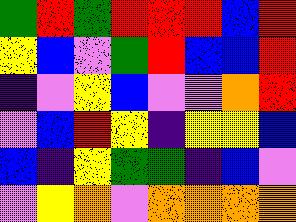[["green", "red", "green", "red", "red", "red", "blue", "red"], ["yellow", "blue", "violet", "green", "red", "blue", "blue", "red"], ["indigo", "violet", "yellow", "blue", "violet", "violet", "orange", "red"], ["violet", "blue", "red", "yellow", "indigo", "yellow", "yellow", "blue"], ["blue", "indigo", "yellow", "green", "green", "indigo", "blue", "violet"], ["violet", "yellow", "orange", "violet", "orange", "orange", "orange", "orange"]]